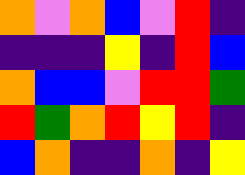[["orange", "violet", "orange", "blue", "violet", "red", "indigo"], ["indigo", "indigo", "indigo", "yellow", "indigo", "red", "blue"], ["orange", "blue", "blue", "violet", "red", "red", "green"], ["red", "green", "orange", "red", "yellow", "red", "indigo"], ["blue", "orange", "indigo", "indigo", "orange", "indigo", "yellow"]]